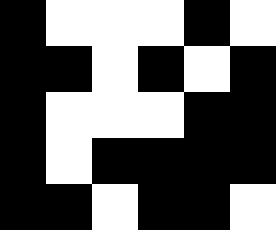[["black", "white", "white", "white", "black", "white"], ["black", "black", "white", "black", "white", "black"], ["black", "white", "white", "white", "black", "black"], ["black", "white", "black", "black", "black", "black"], ["black", "black", "white", "black", "black", "white"]]